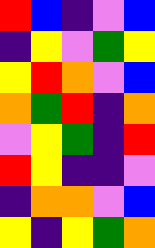[["red", "blue", "indigo", "violet", "blue"], ["indigo", "yellow", "violet", "green", "yellow"], ["yellow", "red", "orange", "violet", "blue"], ["orange", "green", "red", "indigo", "orange"], ["violet", "yellow", "green", "indigo", "red"], ["red", "yellow", "indigo", "indigo", "violet"], ["indigo", "orange", "orange", "violet", "blue"], ["yellow", "indigo", "yellow", "green", "orange"]]